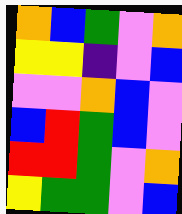[["orange", "blue", "green", "violet", "orange"], ["yellow", "yellow", "indigo", "violet", "blue"], ["violet", "violet", "orange", "blue", "violet"], ["blue", "red", "green", "blue", "violet"], ["red", "red", "green", "violet", "orange"], ["yellow", "green", "green", "violet", "blue"]]